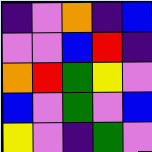[["indigo", "violet", "orange", "indigo", "blue"], ["violet", "violet", "blue", "red", "indigo"], ["orange", "red", "green", "yellow", "violet"], ["blue", "violet", "green", "violet", "blue"], ["yellow", "violet", "indigo", "green", "violet"]]